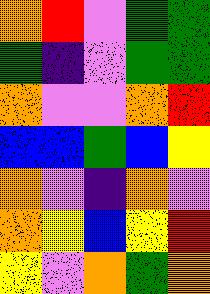[["orange", "red", "violet", "green", "green"], ["green", "indigo", "violet", "green", "green"], ["orange", "violet", "violet", "orange", "red"], ["blue", "blue", "green", "blue", "yellow"], ["orange", "violet", "indigo", "orange", "violet"], ["orange", "yellow", "blue", "yellow", "red"], ["yellow", "violet", "orange", "green", "orange"]]